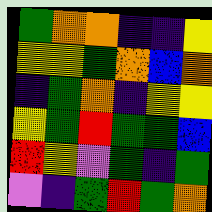[["green", "orange", "orange", "indigo", "indigo", "yellow"], ["yellow", "yellow", "green", "orange", "blue", "orange"], ["indigo", "green", "orange", "indigo", "yellow", "yellow"], ["yellow", "green", "red", "green", "green", "blue"], ["red", "yellow", "violet", "green", "indigo", "green"], ["violet", "indigo", "green", "red", "green", "orange"]]